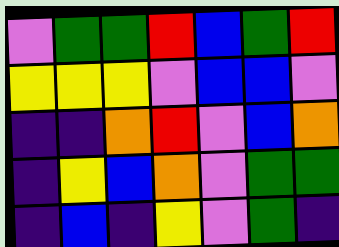[["violet", "green", "green", "red", "blue", "green", "red"], ["yellow", "yellow", "yellow", "violet", "blue", "blue", "violet"], ["indigo", "indigo", "orange", "red", "violet", "blue", "orange"], ["indigo", "yellow", "blue", "orange", "violet", "green", "green"], ["indigo", "blue", "indigo", "yellow", "violet", "green", "indigo"]]